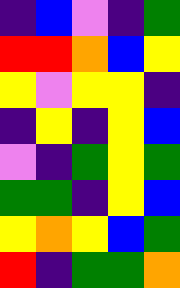[["indigo", "blue", "violet", "indigo", "green"], ["red", "red", "orange", "blue", "yellow"], ["yellow", "violet", "yellow", "yellow", "indigo"], ["indigo", "yellow", "indigo", "yellow", "blue"], ["violet", "indigo", "green", "yellow", "green"], ["green", "green", "indigo", "yellow", "blue"], ["yellow", "orange", "yellow", "blue", "green"], ["red", "indigo", "green", "green", "orange"]]